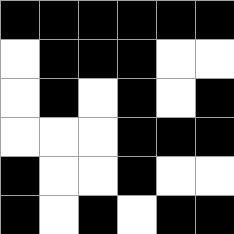[["black", "black", "black", "black", "black", "black"], ["white", "black", "black", "black", "white", "white"], ["white", "black", "white", "black", "white", "black"], ["white", "white", "white", "black", "black", "black"], ["black", "white", "white", "black", "white", "white"], ["black", "white", "black", "white", "black", "black"]]